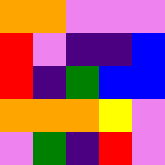[["orange", "orange", "violet", "violet", "violet"], ["red", "violet", "indigo", "indigo", "blue"], ["red", "indigo", "green", "blue", "blue"], ["orange", "orange", "orange", "yellow", "violet"], ["violet", "green", "indigo", "red", "violet"]]